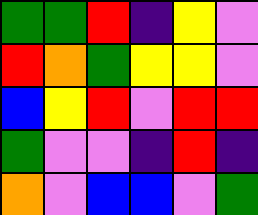[["green", "green", "red", "indigo", "yellow", "violet"], ["red", "orange", "green", "yellow", "yellow", "violet"], ["blue", "yellow", "red", "violet", "red", "red"], ["green", "violet", "violet", "indigo", "red", "indigo"], ["orange", "violet", "blue", "blue", "violet", "green"]]